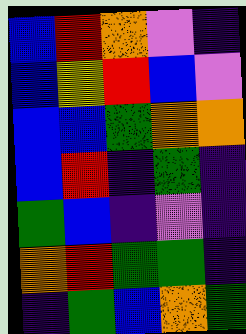[["blue", "red", "orange", "violet", "indigo"], ["blue", "yellow", "red", "blue", "violet"], ["blue", "blue", "green", "orange", "orange"], ["blue", "red", "indigo", "green", "indigo"], ["green", "blue", "indigo", "violet", "indigo"], ["orange", "red", "green", "green", "indigo"], ["indigo", "green", "blue", "orange", "green"]]